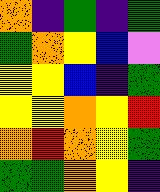[["orange", "indigo", "green", "indigo", "green"], ["green", "orange", "yellow", "blue", "violet"], ["yellow", "yellow", "blue", "indigo", "green"], ["yellow", "yellow", "orange", "yellow", "red"], ["orange", "red", "orange", "yellow", "green"], ["green", "green", "orange", "yellow", "indigo"]]